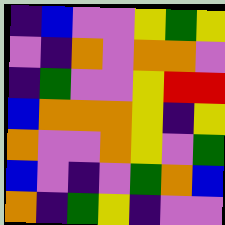[["indigo", "blue", "violet", "violet", "yellow", "green", "yellow"], ["violet", "indigo", "orange", "violet", "orange", "orange", "violet"], ["indigo", "green", "violet", "violet", "yellow", "red", "red"], ["blue", "orange", "orange", "orange", "yellow", "indigo", "yellow"], ["orange", "violet", "violet", "orange", "yellow", "violet", "green"], ["blue", "violet", "indigo", "violet", "green", "orange", "blue"], ["orange", "indigo", "green", "yellow", "indigo", "violet", "violet"]]